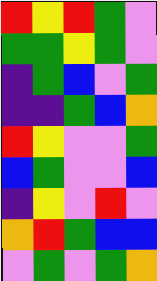[["red", "yellow", "red", "green", "violet"], ["green", "green", "yellow", "green", "violet"], ["indigo", "green", "blue", "violet", "green"], ["indigo", "indigo", "green", "blue", "orange"], ["red", "yellow", "violet", "violet", "green"], ["blue", "green", "violet", "violet", "blue"], ["indigo", "yellow", "violet", "red", "violet"], ["orange", "red", "green", "blue", "blue"], ["violet", "green", "violet", "green", "orange"]]